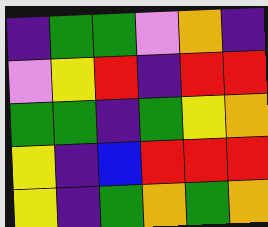[["indigo", "green", "green", "violet", "orange", "indigo"], ["violet", "yellow", "red", "indigo", "red", "red"], ["green", "green", "indigo", "green", "yellow", "orange"], ["yellow", "indigo", "blue", "red", "red", "red"], ["yellow", "indigo", "green", "orange", "green", "orange"]]